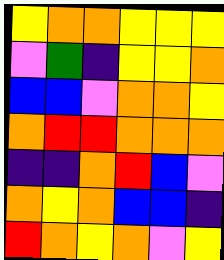[["yellow", "orange", "orange", "yellow", "yellow", "yellow"], ["violet", "green", "indigo", "yellow", "yellow", "orange"], ["blue", "blue", "violet", "orange", "orange", "yellow"], ["orange", "red", "red", "orange", "orange", "orange"], ["indigo", "indigo", "orange", "red", "blue", "violet"], ["orange", "yellow", "orange", "blue", "blue", "indigo"], ["red", "orange", "yellow", "orange", "violet", "yellow"]]